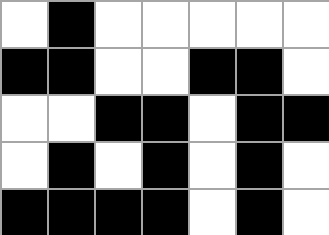[["white", "black", "white", "white", "white", "white", "white"], ["black", "black", "white", "white", "black", "black", "white"], ["white", "white", "black", "black", "white", "black", "black"], ["white", "black", "white", "black", "white", "black", "white"], ["black", "black", "black", "black", "white", "black", "white"]]